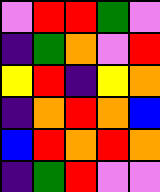[["violet", "red", "red", "green", "violet"], ["indigo", "green", "orange", "violet", "red"], ["yellow", "red", "indigo", "yellow", "orange"], ["indigo", "orange", "red", "orange", "blue"], ["blue", "red", "orange", "red", "orange"], ["indigo", "green", "red", "violet", "violet"]]